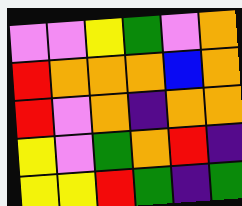[["violet", "violet", "yellow", "green", "violet", "orange"], ["red", "orange", "orange", "orange", "blue", "orange"], ["red", "violet", "orange", "indigo", "orange", "orange"], ["yellow", "violet", "green", "orange", "red", "indigo"], ["yellow", "yellow", "red", "green", "indigo", "green"]]